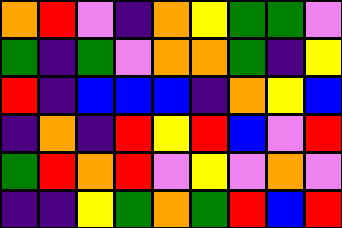[["orange", "red", "violet", "indigo", "orange", "yellow", "green", "green", "violet"], ["green", "indigo", "green", "violet", "orange", "orange", "green", "indigo", "yellow"], ["red", "indigo", "blue", "blue", "blue", "indigo", "orange", "yellow", "blue"], ["indigo", "orange", "indigo", "red", "yellow", "red", "blue", "violet", "red"], ["green", "red", "orange", "red", "violet", "yellow", "violet", "orange", "violet"], ["indigo", "indigo", "yellow", "green", "orange", "green", "red", "blue", "red"]]